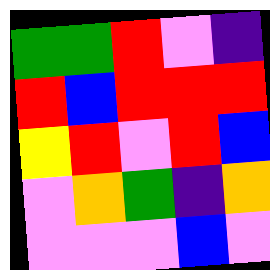[["green", "green", "red", "violet", "indigo"], ["red", "blue", "red", "red", "red"], ["yellow", "red", "violet", "red", "blue"], ["violet", "orange", "green", "indigo", "orange"], ["violet", "violet", "violet", "blue", "violet"]]